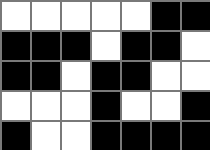[["white", "white", "white", "white", "white", "black", "black"], ["black", "black", "black", "white", "black", "black", "white"], ["black", "black", "white", "black", "black", "white", "white"], ["white", "white", "white", "black", "white", "white", "black"], ["black", "white", "white", "black", "black", "black", "black"]]